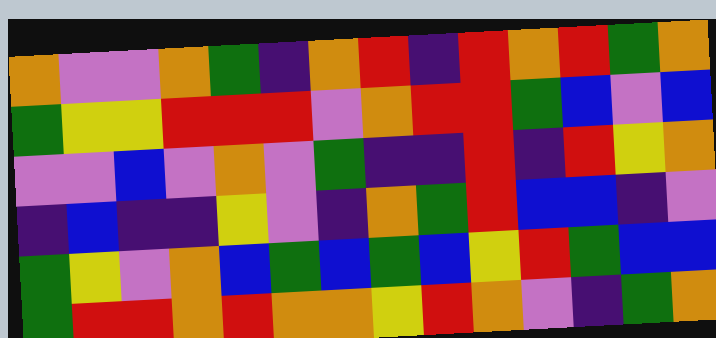[["orange", "violet", "violet", "orange", "green", "indigo", "orange", "red", "indigo", "red", "orange", "red", "green", "orange"], ["green", "yellow", "yellow", "red", "red", "red", "violet", "orange", "red", "red", "green", "blue", "violet", "blue"], ["violet", "violet", "blue", "violet", "orange", "violet", "green", "indigo", "indigo", "red", "indigo", "red", "yellow", "orange"], ["indigo", "blue", "indigo", "indigo", "yellow", "violet", "indigo", "orange", "green", "red", "blue", "blue", "indigo", "violet"], ["green", "yellow", "violet", "orange", "blue", "green", "blue", "green", "blue", "yellow", "red", "green", "blue", "blue"], ["green", "red", "red", "orange", "red", "orange", "orange", "yellow", "red", "orange", "violet", "indigo", "green", "orange"]]